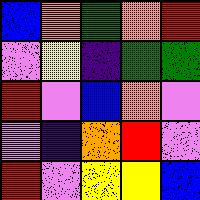[["blue", "orange", "green", "orange", "red"], ["violet", "yellow", "indigo", "green", "green"], ["red", "violet", "blue", "orange", "violet"], ["violet", "indigo", "orange", "red", "violet"], ["red", "violet", "yellow", "yellow", "blue"]]